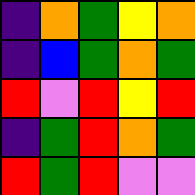[["indigo", "orange", "green", "yellow", "orange"], ["indigo", "blue", "green", "orange", "green"], ["red", "violet", "red", "yellow", "red"], ["indigo", "green", "red", "orange", "green"], ["red", "green", "red", "violet", "violet"]]